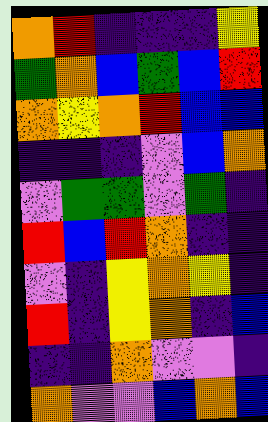[["orange", "red", "indigo", "indigo", "indigo", "yellow"], ["green", "orange", "blue", "green", "blue", "red"], ["orange", "yellow", "orange", "red", "blue", "blue"], ["indigo", "indigo", "indigo", "violet", "blue", "orange"], ["violet", "green", "green", "violet", "green", "indigo"], ["red", "blue", "red", "orange", "indigo", "indigo"], ["violet", "indigo", "yellow", "orange", "yellow", "indigo"], ["red", "indigo", "yellow", "orange", "indigo", "blue"], ["indigo", "indigo", "orange", "violet", "violet", "indigo"], ["orange", "violet", "violet", "blue", "orange", "blue"]]